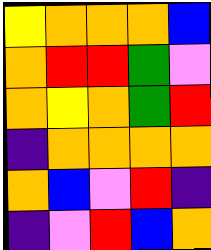[["yellow", "orange", "orange", "orange", "blue"], ["orange", "red", "red", "green", "violet"], ["orange", "yellow", "orange", "green", "red"], ["indigo", "orange", "orange", "orange", "orange"], ["orange", "blue", "violet", "red", "indigo"], ["indigo", "violet", "red", "blue", "orange"]]